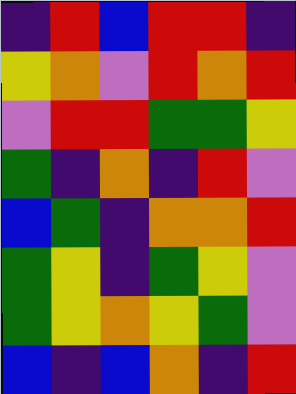[["indigo", "red", "blue", "red", "red", "indigo"], ["yellow", "orange", "violet", "red", "orange", "red"], ["violet", "red", "red", "green", "green", "yellow"], ["green", "indigo", "orange", "indigo", "red", "violet"], ["blue", "green", "indigo", "orange", "orange", "red"], ["green", "yellow", "indigo", "green", "yellow", "violet"], ["green", "yellow", "orange", "yellow", "green", "violet"], ["blue", "indigo", "blue", "orange", "indigo", "red"]]